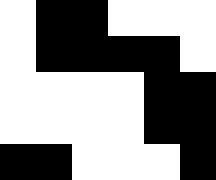[["white", "black", "black", "white", "white", "white"], ["white", "black", "black", "black", "black", "white"], ["white", "white", "white", "white", "black", "black"], ["white", "white", "white", "white", "black", "black"], ["black", "black", "white", "white", "white", "black"]]